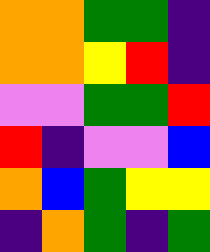[["orange", "orange", "green", "green", "indigo"], ["orange", "orange", "yellow", "red", "indigo"], ["violet", "violet", "green", "green", "red"], ["red", "indigo", "violet", "violet", "blue"], ["orange", "blue", "green", "yellow", "yellow"], ["indigo", "orange", "green", "indigo", "green"]]